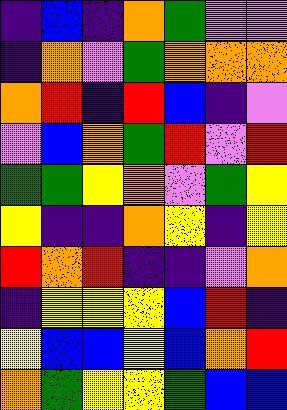[["indigo", "blue", "indigo", "orange", "green", "violet", "violet"], ["indigo", "orange", "violet", "green", "orange", "orange", "orange"], ["orange", "red", "indigo", "red", "blue", "indigo", "violet"], ["violet", "blue", "orange", "green", "red", "violet", "red"], ["green", "green", "yellow", "orange", "violet", "green", "yellow"], ["yellow", "indigo", "indigo", "orange", "yellow", "indigo", "yellow"], ["red", "orange", "red", "indigo", "indigo", "violet", "orange"], ["indigo", "yellow", "yellow", "yellow", "blue", "red", "indigo"], ["yellow", "blue", "blue", "yellow", "blue", "orange", "red"], ["orange", "green", "yellow", "yellow", "green", "blue", "blue"]]